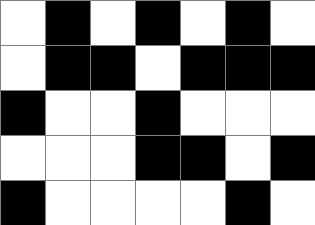[["white", "black", "white", "black", "white", "black", "white"], ["white", "black", "black", "white", "black", "black", "black"], ["black", "white", "white", "black", "white", "white", "white"], ["white", "white", "white", "black", "black", "white", "black"], ["black", "white", "white", "white", "white", "black", "white"]]